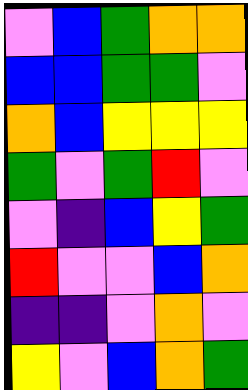[["violet", "blue", "green", "orange", "orange"], ["blue", "blue", "green", "green", "violet"], ["orange", "blue", "yellow", "yellow", "yellow"], ["green", "violet", "green", "red", "violet"], ["violet", "indigo", "blue", "yellow", "green"], ["red", "violet", "violet", "blue", "orange"], ["indigo", "indigo", "violet", "orange", "violet"], ["yellow", "violet", "blue", "orange", "green"]]